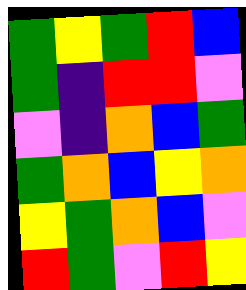[["green", "yellow", "green", "red", "blue"], ["green", "indigo", "red", "red", "violet"], ["violet", "indigo", "orange", "blue", "green"], ["green", "orange", "blue", "yellow", "orange"], ["yellow", "green", "orange", "blue", "violet"], ["red", "green", "violet", "red", "yellow"]]